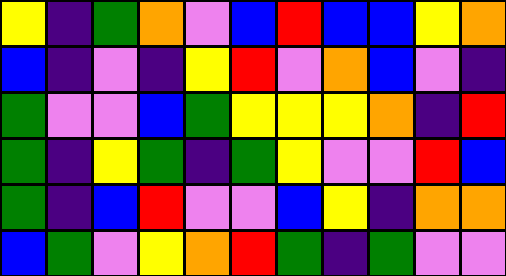[["yellow", "indigo", "green", "orange", "violet", "blue", "red", "blue", "blue", "yellow", "orange"], ["blue", "indigo", "violet", "indigo", "yellow", "red", "violet", "orange", "blue", "violet", "indigo"], ["green", "violet", "violet", "blue", "green", "yellow", "yellow", "yellow", "orange", "indigo", "red"], ["green", "indigo", "yellow", "green", "indigo", "green", "yellow", "violet", "violet", "red", "blue"], ["green", "indigo", "blue", "red", "violet", "violet", "blue", "yellow", "indigo", "orange", "orange"], ["blue", "green", "violet", "yellow", "orange", "red", "green", "indigo", "green", "violet", "violet"]]